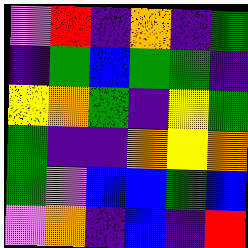[["violet", "red", "indigo", "orange", "indigo", "green"], ["indigo", "green", "blue", "green", "green", "indigo"], ["yellow", "orange", "green", "indigo", "yellow", "green"], ["green", "indigo", "indigo", "orange", "yellow", "orange"], ["green", "violet", "blue", "blue", "green", "blue"], ["violet", "orange", "indigo", "blue", "indigo", "red"]]